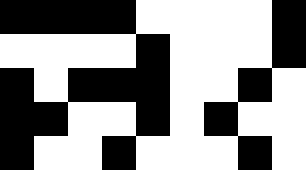[["black", "black", "black", "black", "white", "white", "white", "white", "black"], ["white", "white", "white", "white", "black", "white", "white", "white", "black"], ["black", "white", "black", "black", "black", "white", "white", "black", "white"], ["black", "black", "white", "white", "black", "white", "black", "white", "white"], ["black", "white", "white", "black", "white", "white", "white", "black", "white"]]